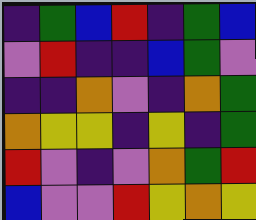[["indigo", "green", "blue", "red", "indigo", "green", "blue"], ["violet", "red", "indigo", "indigo", "blue", "green", "violet"], ["indigo", "indigo", "orange", "violet", "indigo", "orange", "green"], ["orange", "yellow", "yellow", "indigo", "yellow", "indigo", "green"], ["red", "violet", "indigo", "violet", "orange", "green", "red"], ["blue", "violet", "violet", "red", "yellow", "orange", "yellow"]]